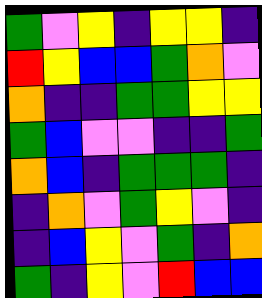[["green", "violet", "yellow", "indigo", "yellow", "yellow", "indigo"], ["red", "yellow", "blue", "blue", "green", "orange", "violet"], ["orange", "indigo", "indigo", "green", "green", "yellow", "yellow"], ["green", "blue", "violet", "violet", "indigo", "indigo", "green"], ["orange", "blue", "indigo", "green", "green", "green", "indigo"], ["indigo", "orange", "violet", "green", "yellow", "violet", "indigo"], ["indigo", "blue", "yellow", "violet", "green", "indigo", "orange"], ["green", "indigo", "yellow", "violet", "red", "blue", "blue"]]